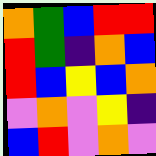[["orange", "green", "blue", "red", "red"], ["red", "green", "indigo", "orange", "blue"], ["red", "blue", "yellow", "blue", "orange"], ["violet", "orange", "violet", "yellow", "indigo"], ["blue", "red", "violet", "orange", "violet"]]